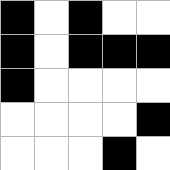[["black", "white", "black", "white", "white"], ["black", "white", "black", "black", "black"], ["black", "white", "white", "white", "white"], ["white", "white", "white", "white", "black"], ["white", "white", "white", "black", "white"]]